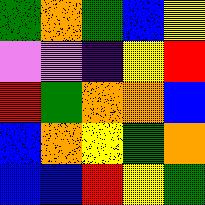[["green", "orange", "green", "blue", "yellow"], ["violet", "violet", "indigo", "yellow", "red"], ["red", "green", "orange", "orange", "blue"], ["blue", "orange", "yellow", "green", "orange"], ["blue", "blue", "red", "yellow", "green"]]